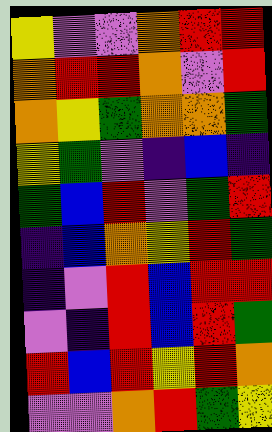[["yellow", "violet", "violet", "orange", "red", "red"], ["orange", "red", "red", "orange", "violet", "red"], ["orange", "yellow", "green", "orange", "orange", "green"], ["yellow", "green", "violet", "indigo", "blue", "indigo"], ["green", "blue", "red", "violet", "green", "red"], ["indigo", "blue", "orange", "yellow", "red", "green"], ["indigo", "violet", "red", "blue", "red", "red"], ["violet", "indigo", "red", "blue", "red", "green"], ["red", "blue", "red", "yellow", "red", "orange"], ["violet", "violet", "orange", "red", "green", "yellow"]]